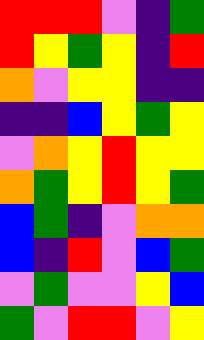[["red", "red", "red", "violet", "indigo", "green"], ["red", "yellow", "green", "yellow", "indigo", "red"], ["orange", "violet", "yellow", "yellow", "indigo", "indigo"], ["indigo", "indigo", "blue", "yellow", "green", "yellow"], ["violet", "orange", "yellow", "red", "yellow", "yellow"], ["orange", "green", "yellow", "red", "yellow", "green"], ["blue", "green", "indigo", "violet", "orange", "orange"], ["blue", "indigo", "red", "violet", "blue", "green"], ["violet", "green", "violet", "violet", "yellow", "blue"], ["green", "violet", "red", "red", "violet", "yellow"]]